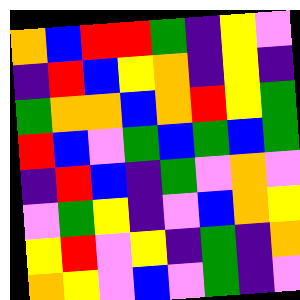[["orange", "blue", "red", "red", "green", "indigo", "yellow", "violet"], ["indigo", "red", "blue", "yellow", "orange", "indigo", "yellow", "indigo"], ["green", "orange", "orange", "blue", "orange", "red", "yellow", "green"], ["red", "blue", "violet", "green", "blue", "green", "blue", "green"], ["indigo", "red", "blue", "indigo", "green", "violet", "orange", "violet"], ["violet", "green", "yellow", "indigo", "violet", "blue", "orange", "yellow"], ["yellow", "red", "violet", "yellow", "indigo", "green", "indigo", "orange"], ["orange", "yellow", "violet", "blue", "violet", "green", "indigo", "violet"]]